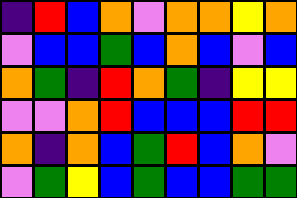[["indigo", "red", "blue", "orange", "violet", "orange", "orange", "yellow", "orange"], ["violet", "blue", "blue", "green", "blue", "orange", "blue", "violet", "blue"], ["orange", "green", "indigo", "red", "orange", "green", "indigo", "yellow", "yellow"], ["violet", "violet", "orange", "red", "blue", "blue", "blue", "red", "red"], ["orange", "indigo", "orange", "blue", "green", "red", "blue", "orange", "violet"], ["violet", "green", "yellow", "blue", "green", "blue", "blue", "green", "green"]]